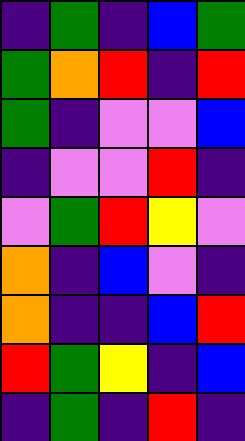[["indigo", "green", "indigo", "blue", "green"], ["green", "orange", "red", "indigo", "red"], ["green", "indigo", "violet", "violet", "blue"], ["indigo", "violet", "violet", "red", "indigo"], ["violet", "green", "red", "yellow", "violet"], ["orange", "indigo", "blue", "violet", "indigo"], ["orange", "indigo", "indigo", "blue", "red"], ["red", "green", "yellow", "indigo", "blue"], ["indigo", "green", "indigo", "red", "indigo"]]